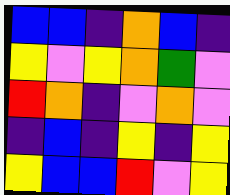[["blue", "blue", "indigo", "orange", "blue", "indigo"], ["yellow", "violet", "yellow", "orange", "green", "violet"], ["red", "orange", "indigo", "violet", "orange", "violet"], ["indigo", "blue", "indigo", "yellow", "indigo", "yellow"], ["yellow", "blue", "blue", "red", "violet", "yellow"]]